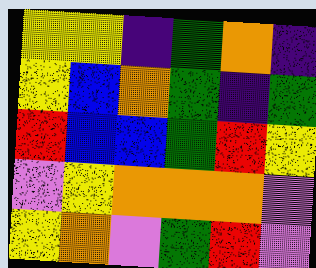[["yellow", "yellow", "indigo", "green", "orange", "indigo"], ["yellow", "blue", "orange", "green", "indigo", "green"], ["red", "blue", "blue", "green", "red", "yellow"], ["violet", "yellow", "orange", "orange", "orange", "violet"], ["yellow", "orange", "violet", "green", "red", "violet"]]